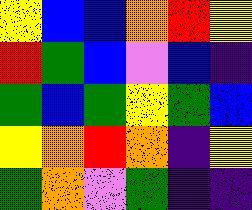[["yellow", "blue", "blue", "orange", "red", "yellow"], ["red", "green", "blue", "violet", "blue", "indigo"], ["green", "blue", "green", "yellow", "green", "blue"], ["yellow", "orange", "red", "orange", "indigo", "yellow"], ["green", "orange", "violet", "green", "indigo", "indigo"]]